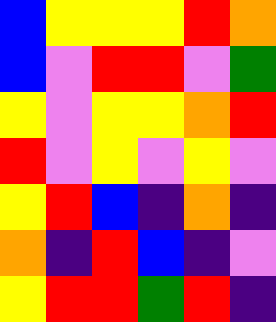[["blue", "yellow", "yellow", "yellow", "red", "orange"], ["blue", "violet", "red", "red", "violet", "green"], ["yellow", "violet", "yellow", "yellow", "orange", "red"], ["red", "violet", "yellow", "violet", "yellow", "violet"], ["yellow", "red", "blue", "indigo", "orange", "indigo"], ["orange", "indigo", "red", "blue", "indigo", "violet"], ["yellow", "red", "red", "green", "red", "indigo"]]